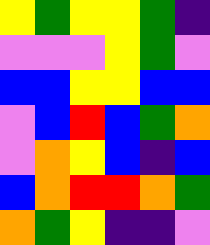[["yellow", "green", "yellow", "yellow", "green", "indigo"], ["violet", "violet", "violet", "yellow", "green", "violet"], ["blue", "blue", "yellow", "yellow", "blue", "blue"], ["violet", "blue", "red", "blue", "green", "orange"], ["violet", "orange", "yellow", "blue", "indigo", "blue"], ["blue", "orange", "red", "red", "orange", "green"], ["orange", "green", "yellow", "indigo", "indigo", "violet"]]